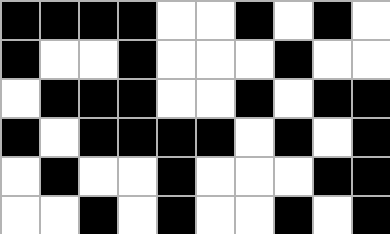[["black", "black", "black", "black", "white", "white", "black", "white", "black", "white"], ["black", "white", "white", "black", "white", "white", "white", "black", "white", "white"], ["white", "black", "black", "black", "white", "white", "black", "white", "black", "black"], ["black", "white", "black", "black", "black", "black", "white", "black", "white", "black"], ["white", "black", "white", "white", "black", "white", "white", "white", "black", "black"], ["white", "white", "black", "white", "black", "white", "white", "black", "white", "black"]]